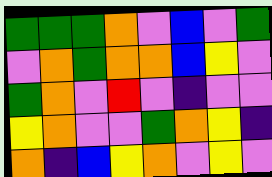[["green", "green", "green", "orange", "violet", "blue", "violet", "green"], ["violet", "orange", "green", "orange", "orange", "blue", "yellow", "violet"], ["green", "orange", "violet", "red", "violet", "indigo", "violet", "violet"], ["yellow", "orange", "violet", "violet", "green", "orange", "yellow", "indigo"], ["orange", "indigo", "blue", "yellow", "orange", "violet", "yellow", "violet"]]